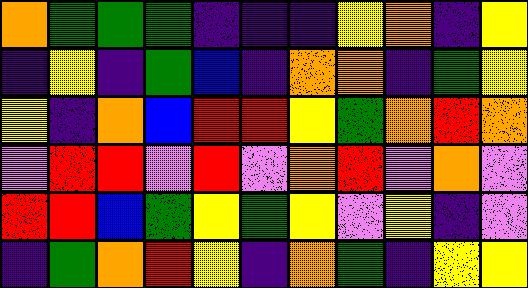[["orange", "green", "green", "green", "indigo", "indigo", "indigo", "yellow", "orange", "indigo", "yellow"], ["indigo", "yellow", "indigo", "green", "blue", "indigo", "orange", "orange", "indigo", "green", "yellow"], ["yellow", "indigo", "orange", "blue", "red", "red", "yellow", "green", "orange", "red", "orange"], ["violet", "red", "red", "violet", "red", "violet", "orange", "red", "violet", "orange", "violet"], ["red", "red", "blue", "green", "yellow", "green", "yellow", "violet", "yellow", "indigo", "violet"], ["indigo", "green", "orange", "red", "yellow", "indigo", "orange", "green", "indigo", "yellow", "yellow"]]